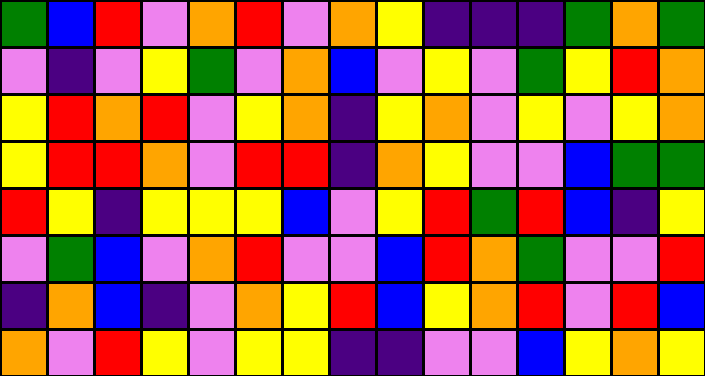[["green", "blue", "red", "violet", "orange", "red", "violet", "orange", "yellow", "indigo", "indigo", "indigo", "green", "orange", "green"], ["violet", "indigo", "violet", "yellow", "green", "violet", "orange", "blue", "violet", "yellow", "violet", "green", "yellow", "red", "orange"], ["yellow", "red", "orange", "red", "violet", "yellow", "orange", "indigo", "yellow", "orange", "violet", "yellow", "violet", "yellow", "orange"], ["yellow", "red", "red", "orange", "violet", "red", "red", "indigo", "orange", "yellow", "violet", "violet", "blue", "green", "green"], ["red", "yellow", "indigo", "yellow", "yellow", "yellow", "blue", "violet", "yellow", "red", "green", "red", "blue", "indigo", "yellow"], ["violet", "green", "blue", "violet", "orange", "red", "violet", "violet", "blue", "red", "orange", "green", "violet", "violet", "red"], ["indigo", "orange", "blue", "indigo", "violet", "orange", "yellow", "red", "blue", "yellow", "orange", "red", "violet", "red", "blue"], ["orange", "violet", "red", "yellow", "violet", "yellow", "yellow", "indigo", "indigo", "violet", "violet", "blue", "yellow", "orange", "yellow"]]